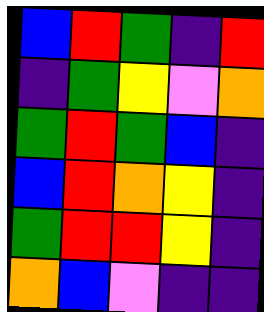[["blue", "red", "green", "indigo", "red"], ["indigo", "green", "yellow", "violet", "orange"], ["green", "red", "green", "blue", "indigo"], ["blue", "red", "orange", "yellow", "indigo"], ["green", "red", "red", "yellow", "indigo"], ["orange", "blue", "violet", "indigo", "indigo"]]